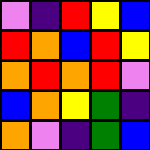[["violet", "indigo", "red", "yellow", "blue"], ["red", "orange", "blue", "red", "yellow"], ["orange", "red", "orange", "red", "violet"], ["blue", "orange", "yellow", "green", "indigo"], ["orange", "violet", "indigo", "green", "blue"]]